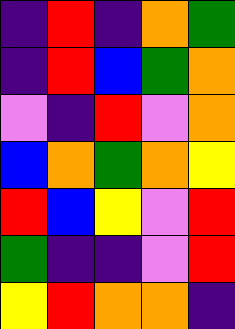[["indigo", "red", "indigo", "orange", "green"], ["indigo", "red", "blue", "green", "orange"], ["violet", "indigo", "red", "violet", "orange"], ["blue", "orange", "green", "orange", "yellow"], ["red", "blue", "yellow", "violet", "red"], ["green", "indigo", "indigo", "violet", "red"], ["yellow", "red", "orange", "orange", "indigo"]]